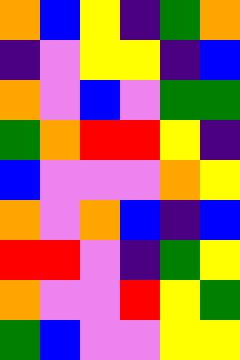[["orange", "blue", "yellow", "indigo", "green", "orange"], ["indigo", "violet", "yellow", "yellow", "indigo", "blue"], ["orange", "violet", "blue", "violet", "green", "green"], ["green", "orange", "red", "red", "yellow", "indigo"], ["blue", "violet", "violet", "violet", "orange", "yellow"], ["orange", "violet", "orange", "blue", "indigo", "blue"], ["red", "red", "violet", "indigo", "green", "yellow"], ["orange", "violet", "violet", "red", "yellow", "green"], ["green", "blue", "violet", "violet", "yellow", "yellow"]]